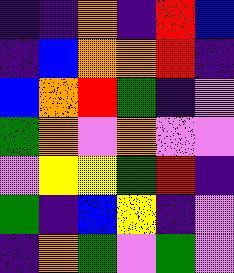[["indigo", "indigo", "orange", "indigo", "red", "blue"], ["indigo", "blue", "orange", "orange", "red", "indigo"], ["blue", "orange", "red", "green", "indigo", "violet"], ["green", "orange", "violet", "orange", "violet", "violet"], ["violet", "yellow", "yellow", "green", "red", "indigo"], ["green", "indigo", "blue", "yellow", "indigo", "violet"], ["indigo", "orange", "green", "violet", "green", "violet"]]